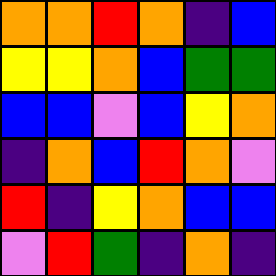[["orange", "orange", "red", "orange", "indigo", "blue"], ["yellow", "yellow", "orange", "blue", "green", "green"], ["blue", "blue", "violet", "blue", "yellow", "orange"], ["indigo", "orange", "blue", "red", "orange", "violet"], ["red", "indigo", "yellow", "orange", "blue", "blue"], ["violet", "red", "green", "indigo", "orange", "indigo"]]